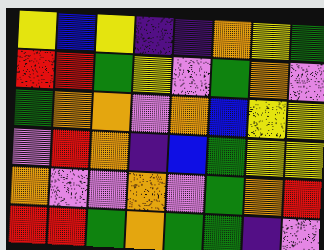[["yellow", "blue", "yellow", "indigo", "indigo", "orange", "yellow", "green"], ["red", "red", "green", "yellow", "violet", "green", "orange", "violet"], ["green", "orange", "orange", "violet", "orange", "blue", "yellow", "yellow"], ["violet", "red", "orange", "indigo", "blue", "green", "yellow", "yellow"], ["orange", "violet", "violet", "orange", "violet", "green", "orange", "red"], ["red", "red", "green", "orange", "green", "green", "indigo", "violet"]]